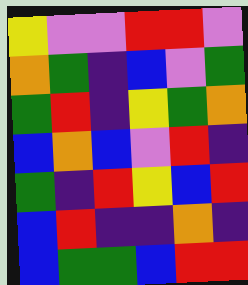[["yellow", "violet", "violet", "red", "red", "violet"], ["orange", "green", "indigo", "blue", "violet", "green"], ["green", "red", "indigo", "yellow", "green", "orange"], ["blue", "orange", "blue", "violet", "red", "indigo"], ["green", "indigo", "red", "yellow", "blue", "red"], ["blue", "red", "indigo", "indigo", "orange", "indigo"], ["blue", "green", "green", "blue", "red", "red"]]